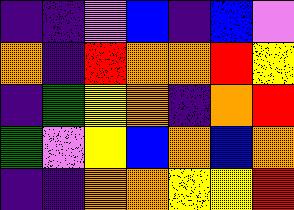[["indigo", "indigo", "violet", "blue", "indigo", "blue", "violet"], ["orange", "indigo", "red", "orange", "orange", "red", "yellow"], ["indigo", "green", "yellow", "orange", "indigo", "orange", "red"], ["green", "violet", "yellow", "blue", "orange", "blue", "orange"], ["indigo", "indigo", "orange", "orange", "yellow", "yellow", "red"]]